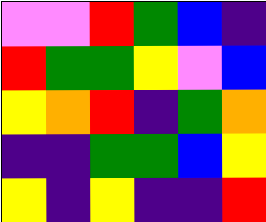[["violet", "violet", "red", "green", "blue", "indigo"], ["red", "green", "green", "yellow", "violet", "blue"], ["yellow", "orange", "red", "indigo", "green", "orange"], ["indigo", "indigo", "green", "green", "blue", "yellow"], ["yellow", "indigo", "yellow", "indigo", "indigo", "red"]]